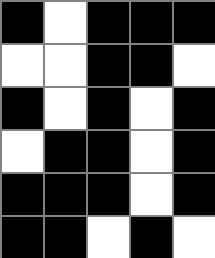[["black", "white", "black", "black", "black"], ["white", "white", "black", "black", "white"], ["black", "white", "black", "white", "black"], ["white", "black", "black", "white", "black"], ["black", "black", "black", "white", "black"], ["black", "black", "white", "black", "white"]]